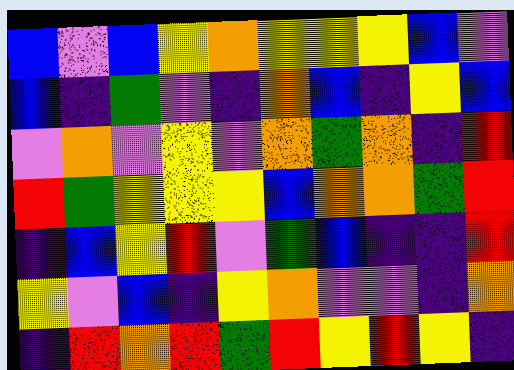[["blue", "violet", "blue", "yellow", "orange", "yellow", "yellow", "yellow", "blue", "violet"], ["blue", "indigo", "green", "violet", "indigo", "orange", "blue", "indigo", "yellow", "blue"], ["violet", "orange", "violet", "yellow", "violet", "orange", "green", "orange", "indigo", "red"], ["red", "green", "yellow", "yellow", "yellow", "blue", "orange", "orange", "green", "red"], ["indigo", "blue", "yellow", "red", "violet", "green", "blue", "indigo", "indigo", "red"], ["yellow", "violet", "blue", "indigo", "yellow", "orange", "violet", "violet", "indigo", "orange"], ["indigo", "red", "orange", "red", "green", "red", "yellow", "red", "yellow", "indigo"]]